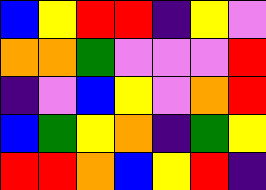[["blue", "yellow", "red", "red", "indigo", "yellow", "violet"], ["orange", "orange", "green", "violet", "violet", "violet", "red"], ["indigo", "violet", "blue", "yellow", "violet", "orange", "red"], ["blue", "green", "yellow", "orange", "indigo", "green", "yellow"], ["red", "red", "orange", "blue", "yellow", "red", "indigo"]]